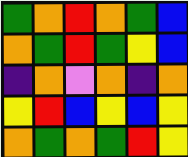[["green", "orange", "red", "orange", "green", "blue"], ["orange", "green", "red", "green", "yellow", "blue"], ["indigo", "orange", "violet", "orange", "indigo", "orange"], ["yellow", "red", "blue", "yellow", "blue", "yellow"], ["orange", "green", "orange", "green", "red", "yellow"]]